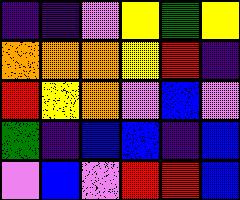[["indigo", "indigo", "violet", "yellow", "green", "yellow"], ["orange", "orange", "orange", "yellow", "red", "indigo"], ["red", "yellow", "orange", "violet", "blue", "violet"], ["green", "indigo", "blue", "blue", "indigo", "blue"], ["violet", "blue", "violet", "red", "red", "blue"]]